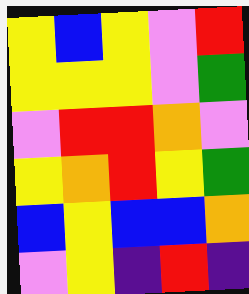[["yellow", "blue", "yellow", "violet", "red"], ["yellow", "yellow", "yellow", "violet", "green"], ["violet", "red", "red", "orange", "violet"], ["yellow", "orange", "red", "yellow", "green"], ["blue", "yellow", "blue", "blue", "orange"], ["violet", "yellow", "indigo", "red", "indigo"]]